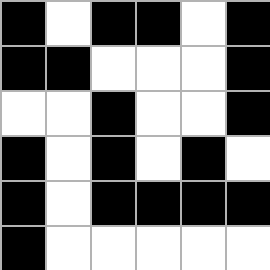[["black", "white", "black", "black", "white", "black"], ["black", "black", "white", "white", "white", "black"], ["white", "white", "black", "white", "white", "black"], ["black", "white", "black", "white", "black", "white"], ["black", "white", "black", "black", "black", "black"], ["black", "white", "white", "white", "white", "white"]]